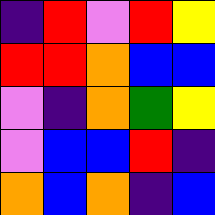[["indigo", "red", "violet", "red", "yellow"], ["red", "red", "orange", "blue", "blue"], ["violet", "indigo", "orange", "green", "yellow"], ["violet", "blue", "blue", "red", "indigo"], ["orange", "blue", "orange", "indigo", "blue"]]